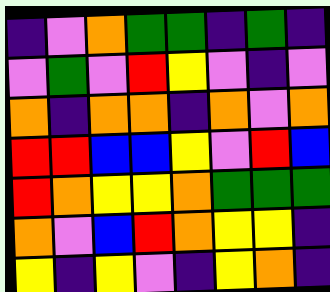[["indigo", "violet", "orange", "green", "green", "indigo", "green", "indigo"], ["violet", "green", "violet", "red", "yellow", "violet", "indigo", "violet"], ["orange", "indigo", "orange", "orange", "indigo", "orange", "violet", "orange"], ["red", "red", "blue", "blue", "yellow", "violet", "red", "blue"], ["red", "orange", "yellow", "yellow", "orange", "green", "green", "green"], ["orange", "violet", "blue", "red", "orange", "yellow", "yellow", "indigo"], ["yellow", "indigo", "yellow", "violet", "indigo", "yellow", "orange", "indigo"]]